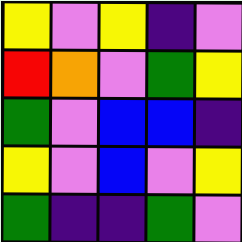[["yellow", "violet", "yellow", "indigo", "violet"], ["red", "orange", "violet", "green", "yellow"], ["green", "violet", "blue", "blue", "indigo"], ["yellow", "violet", "blue", "violet", "yellow"], ["green", "indigo", "indigo", "green", "violet"]]